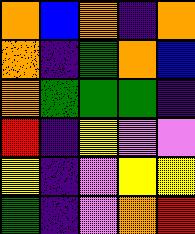[["orange", "blue", "orange", "indigo", "orange"], ["orange", "indigo", "green", "orange", "blue"], ["orange", "green", "green", "green", "indigo"], ["red", "indigo", "yellow", "violet", "violet"], ["yellow", "indigo", "violet", "yellow", "yellow"], ["green", "indigo", "violet", "orange", "red"]]